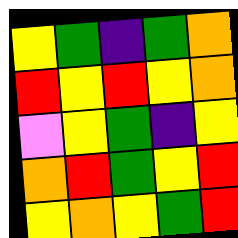[["yellow", "green", "indigo", "green", "orange"], ["red", "yellow", "red", "yellow", "orange"], ["violet", "yellow", "green", "indigo", "yellow"], ["orange", "red", "green", "yellow", "red"], ["yellow", "orange", "yellow", "green", "red"]]